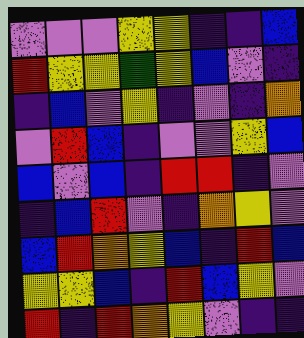[["violet", "violet", "violet", "yellow", "yellow", "indigo", "indigo", "blue"], ["red", "yellow", "yellow", "green", "yellow", "blue", "violet", "indigo"], ["indigo", "blue", "violet", "yellow", "indigo", "violet", "indigo", "orange"], ["violet", "red", "blue", "indigo", "violet", "violet", "yellow", "blue"], ["blue", "violet", "blue", "indigo", "red", "red", "indigo", "violet"], ["indigo", "blue", "red", "violet", "indigo", "orange", "yellow", "violet"], ["blue", "red", "orange", "yellow", "blue", "indigo", "red", "blue"], ["yellow", "yellow", "blue", "indigo", "red", "blue", "yellow", "violet"], ["red", "indigo", "red", "orange", "yellow", "violet", "indigo", "indigo"]]